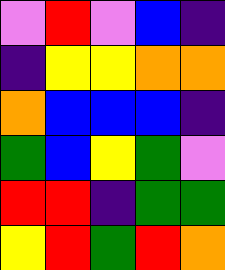[["violet", "red", "violet", "blue", "indigo"], ["indigo", "yellow", "yellow", "orange", "orange"], ["orange", "blue", "blue", "blue", "indigo"], ["green", "blue", "yellow", "green", "violet"], ["red", "red", "indigo", "green", "green"], ["yellow", "red", "green", "red", "orange"]]